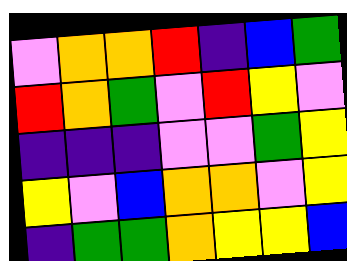[["violet", "orange", "orange", "red", "indigo", "blue", "green"], ["red", "orange", "green", "violet", "red", "yellow", "violet"], ["indigo", "indigo", "indigo", "violet", "violet", "green", "yellow"], ["yellow", "violet", "blue", "orange", "orange", "violet", "yellow"], ["indigo", "green", "green", "orange", "yellow", "yellow", "blue"]]